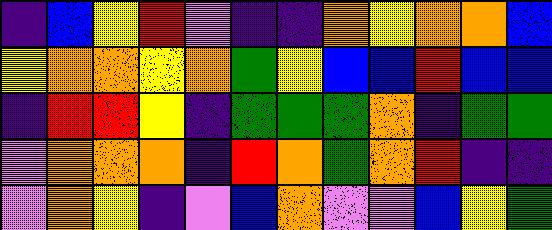[["indigo", "blue", "yellow", "red", "violet", "indigo", "indigo", "orange", "yellow", "orange", "orange", "blue"], ["yellow", "orange", "orange", "yellow", "orange", "green", "yellow", "blue", "blue", "red", "blue", "blue"], ["indigo", "red", "red", "yellow", "indigo", "green", "green", "green", "orange", "indigo", "green", "green"], ["violet", "orange", "orange", "orange", "indigo", "red", "orange", "green", "orange", "red", "indigo", "indigo"], ["violet", "orange", "yellow", "indigo", "violet", "blue", "orange", "violet", "violet", "blue", "yellow", "green"]]